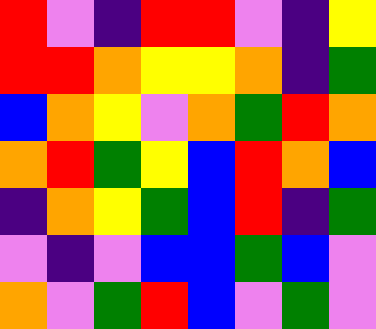[["red", "violet", "indigo", "red", "red", "violet", "indigo", "yellow"], ["red", "red", "orange", "yellow", "yellow", "orange", "indigo", "green"], ["blue", "orange", "yellow", "violet", "orange", "green", "red", "orange"], ["orange", "red", "green", "yellow", "blue", "red", "orange", "blue"], ["indigo", "orange", "yellow", "green", "blue", "red", "indigo", "green"], ["violet", "indigo", "violet", "blue", "blue", "green", "blue", "violet"], ["orange", "violet", "green", "red", "blue", "violet", "green", "violet"]]